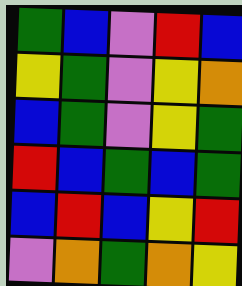[["green", "blue", "violet", "red", "blue"], ["yellow", "green", "violet", "yellow", "orange"], ["blue", "green", "violet", "yellow", "green"], ["red", "blue", "green", "blue", "green"], ["blue", "red", "blue", "yellow", "red"], ["violet", "orange", "green", "orange", "yellow"]]